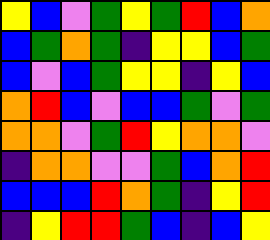[["yellow", "blue", "violet", "green", "yellow", "green", "red", "blue", "orange"], ["blue", "green", "orange", "green", "indigo", "yellow", "yellow", "blue", "green"], ["blue", "violet", "blue", "green", "yellow", "yellow", "indigo", "yellow", "blue"], ["orange", "red", "blue", "violet", "blue", "blue", "green", "violet", "green"], ["orange", "orange", "violet", "green", "red", "yellow", "orange", "orange", "violet"], ["indigo", "orange", "orange", "violet", "violet", "green", "blue", "orange", "red"], ["blue", "blue", "blue", "red", "orange", "green", "indigo", "yellow", "red"], ["indigo", "yellow", "red", "red", "green", "blue", "indigo", "blue", "yellow"]]